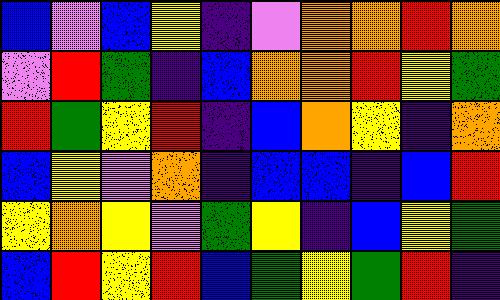[["blue", "violet", "blue", "yellow", "indigo", "violet", "orange", "orange", "red", "orange"], ["violet", "red", "green", "indigo", "blue", "orange", "orange", "red", "yellow", "green"], ["red", "green", "yellow", "red", "indigo", "blue", "orange", "yellow", "indigo", "orange"], ["blue", "yellow", "violet", "orange", "indigo", "blue", "blue", "indigo", "blue", "red"], ["yellow", "orange", "yellow", "violet", "green", "yellow", "indigo", "blue", "yellow", "green"], ["blue", "red", "yellow", "red", "blue", "green", "yellow", "green", "red", "indigo"]]